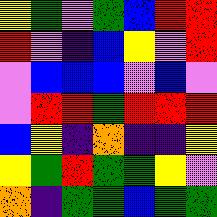[["yellow", "green", "violet", "green", "blue", "red", "red"], ["red", "violet", "indigo", "blue", "yellow", "violet", "red"], ["violet", "blue", "blue", "blue", "violet", "blue", "violet"], ["violet", "red", "red", "green", "red", "red", "red"], ["blue", "yellow", "indigo", "orange", "indigo", "indigo", "yellow"], ["yellow", "green", "red", "green", "green", "yellow", "violet"], ["orange", "indigo", "green", "green", "blue", "green", "green"]]